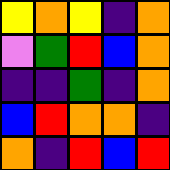[["yellow", "orange", "yellow", "indigo", "orange"], ["violet", "green", "red", "blue", "orange"], ["indigo", "indigo", "green", "indigo", "orange"], ["blue", "red", "orange", "orange", "indigo"], ["orange", "indigo", "red", "blue", "red"]]